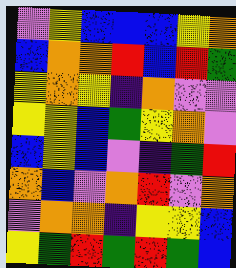[["violet", "yellow", "blue", "blue", "blue", "yellow", "orange"], ["blue", "orange", "orange", "red", "blue", "red", "green"], ["yellow", "orange", "yellow", "indigo", "orange", "violet", "violet"], ["yellow", "yellow", "blue", "green", "yellow", "orange", "violet"], ["blue", "yellow", "blue", "violet", "indigo", "green", "red"], ["orange", "blue", "violet", "orange", "red", "violet", "orange"], ["violet", "orange", "orange", "indigo", "yellow", "yellow", "blue"], ["yellow", "green", "red", "green", "red", "green", "blue"]]